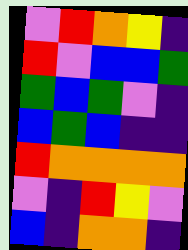[["violet", "red", "orange", "yellow", "indigo"], ["red", "violet", "blue", "blue", "green"], ["green", "blue", "green", "violet", "indigo"], ["blue", "green", "blue", "indigo", "indigo"], ["red", "orange", "orange", "orange", "orange"], ["violet", "indigo", "red", "yellow", "violet"], ["blue", "indigo", "orange", "orange", "indigo"]]